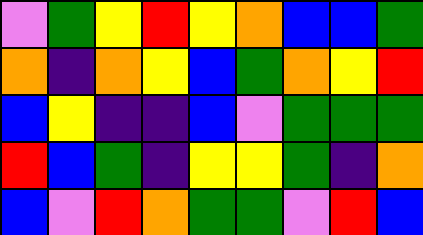[["violet", "green", "yellow", "red", "yellow", "orange", "blue", "blue", "green"], ["orange", "indigo", "orange", "yellow", "blue", "green", "orange", "yellow", "red"], ["blue", "yellow", "indigo", "indigo", "blue", "violet", "green", "green", "green"], ["red", "blue", "green", "indigo", "yellow", "yellow", "green", "indigo", "orange"], ["blue", "violet", "red", "orange", "green", "green", "violet", "red", "blue"]]